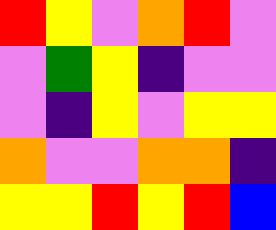[["red", "yellow", "violet", "orange", "red", "violet"], ["violet", "green", "yellow", "indigo", "violet", "violet"], ["violet", "indigo", "yellow", "violet", "yellow", "yellow"], ["orange", "violet", "violet", "orange", "orange", "indigo"], ["yellow", "yellow", "red", "yellow", "red", "blue"]]